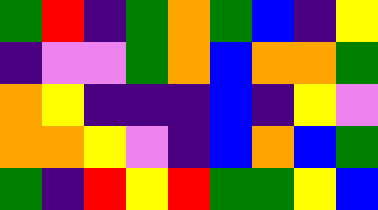[["green", "red", "indigo", "green", "orange", "green", "blue", "indigo", "yellow"], ["indigo", "violet", "violet", "green", "orange", "blue", "orange", "orange", "green"], ["orange", "yellow", "indigo", "indigo", "indigo", "blue", "indigo", "yellow", "violet"], ["orange", "orange", "yellow", "violet", "indigo", "blue", "orange", "blue", "green"], ["green", "indigo", "red", "yellow", "red", "green", "green", "yellow", "blue"]]